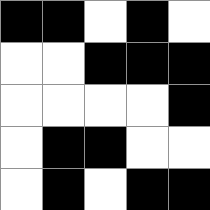[["black", "black", "white", "black", "white"], ["white", "white", "black", "black", "black"], ["white", "white", "white", "white", "black"], ["white", "black", "black", "white", "white"], ["white", "black", "white", "black", "black"]]